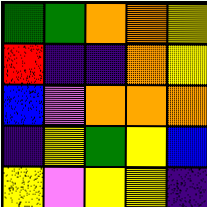[["green", "green", "orange", "orange", "yellow"], ["red", "indigo", "indigo", "orange", "yellow"], ["blue", "violet", "orange", "orange", "orange"], ["indigo", "yellow", "green", "yellow", "blue"], ["yellow", "violet", "yellow", "yellow", "indigo"]]